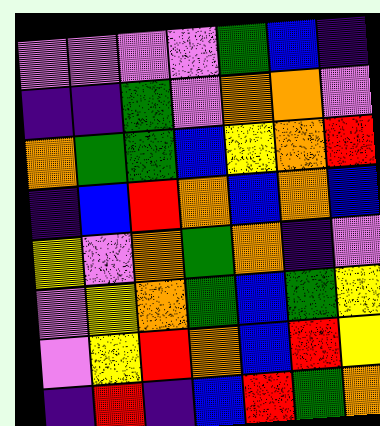[["violet", "violet", "violet", "violet", "green", "blue", "indigo"], ["indigo", "indigo", "green", "violet", "orange", "orange", "violet"], ["orange", "green", "green", "blue", "yellow", "orange", "red"], ["indigo", "blue", "red", "orange", "blue", "orange", "blue"], ["yellow", "violet", "orange", "green", "orange", "indigo", "violet"], ["violet", "yellow", "orange", "green", "blue", "green", "yellow"], ["violet", "yellow", "red", "orange", "blue", "red", "yellow"], ["indigo", "red", "indigo", "blue", "red", "green", "orange"]]